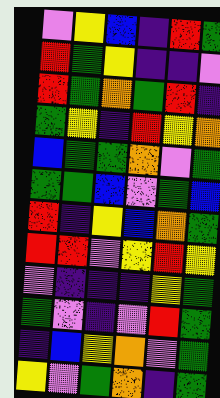[["violet", "yellow", "blue", "indigo", "red", "green"], ["red", "green", "yellow", "indigo", "indigo", "violet"], ["red", "green", "orange", "green", "red", "indigo"], ["green", "yellow", "indigo", "red", "yellow", "orange"], ["blue", "green", "green", "orange", "violet", "green"], ["green", "green", "blue", "violet", "green", "blue"], ["red", "indigo", "yellow", "blue", "orange", "green"], ["red", "red", "violet", "yellow", "red", "yellow"], ["violet", "indigo", "indigo", "indigo", "yellow", "green"], ["green", "violet", "indigo", "violet", "red", "green"], ["indigo", "blue", "yellow", "orange", "violet", "green"], ["yellow", "violet", "green", "orange", "indigo", "green"]]